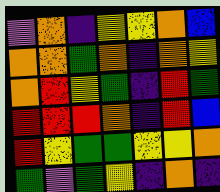[["violet", "orange", "indigo", "yellow", "yellow", "orange", "blue"], ["orange", "orange", "green", "orange", "indigo", "orange", "yellow"], ["orange", "red", "yellow", "green", "indigo", "red", "green"], ["red", "red", "red", "orange", "indigo", "red", "blue"], ["red", "yellow", "green", "green", "yellow", "yellow", "orange"], ["green", "violet", "green", "yellow", "indigo", "orange", "indigo"]]